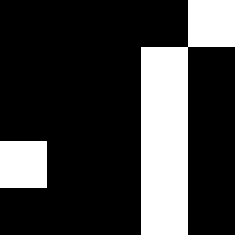[["black", "black", "black", "black", "white"], ["black", "black", "black", "white", "black"], ["black", "black", "black", "white", "black"], ["white", "black", "black", "white", "black"], ["black", "black", "black", "white", "black"]]